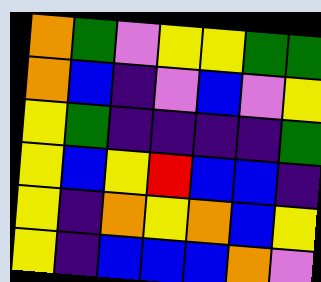[["orange", "green", "violet", "yellow", "yellow", "green", "green"], ["orange", "blue", "indigo", "violet", "blue", "violet", "yellow"], ["yellow", "green", "indigo", "indigo", "indigo", "indigo", "green"], ["yellow", "blue", "yellow", "red", "blue", "blue", "indigo"], ["yellow", "indigo", "orange", "yellow", "orange", "blue", "yellow"], ["yellow", "indigo", "blue", "blue", "blue", "orange", "violet"]]